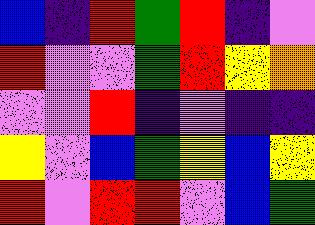[["blue", "indigo", "red", "green", "red", "indigo", "violet"], ["red", "violet", "violet", "green", "red", "yellow", "orange"], ["violet", "violet", "red", "indigo", "violet", "indigo", "indigo"], ["yellow", "violet", "blue", "green", "yellow", "blue", "yellow"], ["red", "violet", "red", "red", "violet", "blue", "green"]]